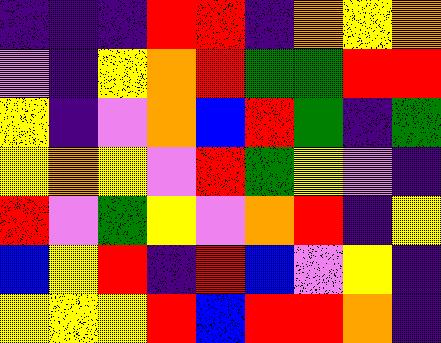[["indigo", "indigo", "indigo", "red", "red", "indigo", "orange", "yellow", "orange"], ["violet", "indigo", "yellow", "orange", "red", "green", "green", "red", "red"], ["yellow", "indigo", "violet", "orange", "blue", "red", "green", "indigo", "green"], ["yellow", "orange", "yellow", "violet", "red", "green", "yellow", "violet", "indigo"], ["red", "violet", "green", "yellow", "violet", "orange", "red", "indigo", "yellow"], ["blue", "yellow", "red", "indigo", "red", "blue", "violet", "yellow", "indigo"], ["yellow", "yellow", "yellow", "red", "blue", "red", "red", "orange", "indigo"]]